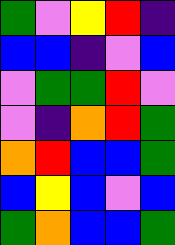[["green", "violet", "yellow", "red", "indigo"], ["blue", "blue", "indigo", "violet", "blue"], ["violet", "green", "green", "red", "violet"], ["violet", "indigo", "orange", "red", "green"], ["orange", "red", "blue", "blue", "green"], ["blue", "yellow", "blue", "violet", "blue"], ["green", "orange", "blue", "blue", "green"]]